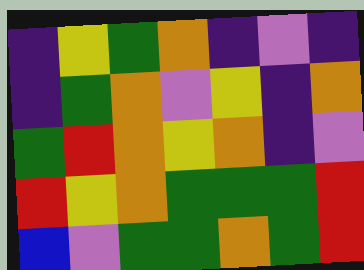[["indigo", "yellow", "green", "orange", "indigo", "violet", "indigo"], ["indigo", "green", "orange", "violet", "yellow", "indigo", "orange"], ["green", "red", "orange", "yellow", "orange", "indigo", "violet"], ["red", "yellow", "orange", "green", "green", "green", "red"], ["blue", "violet", "green", "green", "orange", "green", "red"]]